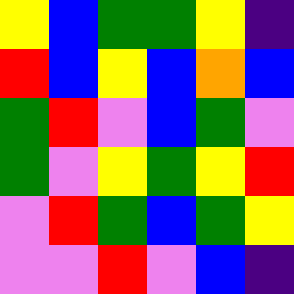[["yellow", "blue", "green", "green", "yellow", "indigo"], ["red", "blue", "yellow", "blue", "orange", "blue"], ["green", "red", "violet", "blue", "green", "violet"], ["green", "violet", "yellow", "green", "yellow", "red"], ["violet", "red", "green", "blue", "green", "yellow"], ["violet", "violet", "red", "violet", "blue", "indigo"]]